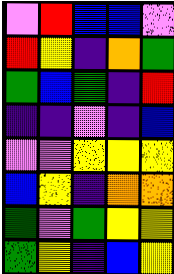[["violet", "red", "blue", "blue", "violet"], ["red", "yellow", "indigo", "orange", "green"], ["green", "blue", "green", "indigo", "red"], ["indigo", "indigo", "violet", "indigo", "blue"], ["violet", "violet", "yellow", "yellow", "yellow"], ["blue", "yellow", "indigo", "orange", "orange"], ["green", "violet", "green", "yellow", "yellow"], ["green", "yellow", "indigo", "blue", "yellow"]]